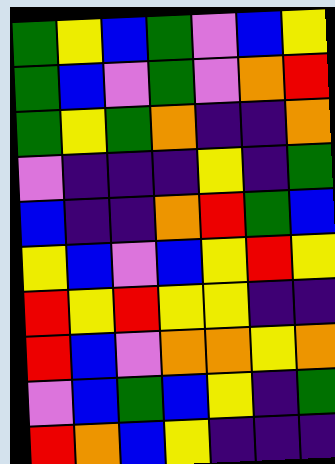[["green", "yellow", "blue", "green", "violet", "blue", "yellow"], ["green", "blue", "violet", "green", "violet", "orange", "red"], ["green", "yellow", "green", "orange", "indigo", "indigo", "orange"], ["violet", "indigo", "indigo", "indigo", "yellow", "indigo", "green"], ["blue", "indigo", "indigo", "orange", "red", "green", "blue"], ["yellow", "blue", "violet", "blue", "yellow", "red", "yellow"], ["red", "yellow", "red", "yellow", "yellow", "indigo", "indigo"], ["red", "blue", "violet", "orange", "orange", "yellow", "orange"], ["violet", "blue", "green", "blue", "yellow", "indigo", "green"], ["red", "orange", "blue", "yellow", "indigo", "indigo", "indigo"]]